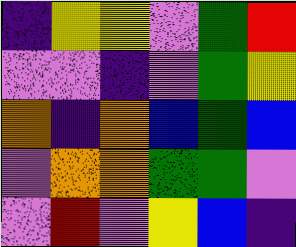[["indigo", "yellow", "yellow", "violet", "green", "red"], ["violet", "violet", "indigo", "violet", "green", "yellow"], ["orange", "indigo", "orange", "blue", "green", "blue"], ["violet", "orange", "orange", "green", "green", "violet"], ["violet", "red", "violet", "yellow", "blue", "indigo"]]